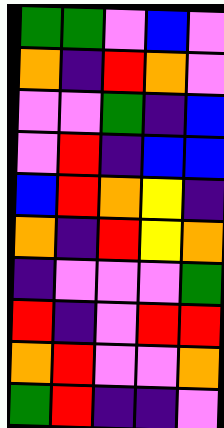[["green", "green", "violet", "blue", "violet"], ["orange", "indigo", "red", "orange", "violet"], ["violet", "violet", "green", "indigo", "blue"], ["violet", "red", "indigo", "blue", "blue"], ["blue", "red", "orange", "yellow", "indigo"], ["orange", "indigo", "red", "yellow", "orange"], ["indigo", "violet", "violet", "violet", "green"], ["red", "indigo", "violet", "red", "red"], ["orange", "red", "violet", "violet", "orange"], ["green", "red", "indigo", "indigo", "violet"]]